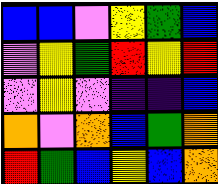[["blue", "blue", "violet", "yellow", "green", "blue"], ["violet", "yellow", "green", "red", "yellow", "red"], ["violet", "yellow", "violet", "indigo", "indigo", "blue"], ["orange", "violet", "orange", "blue", "green", "orange"], ["red", "green", "blue", "yellow", "blue", "orange"]]